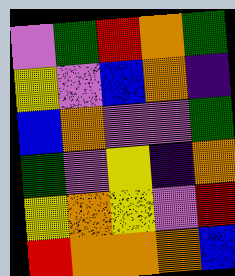[["violet", "green", "red", "orange", "green"], ["yellow", "violet", "blue", "orange", "indigo"], ["blue", "orange", "violet", "violet", "green"], ["green", "violet", "yellow", "indigo", "orange"], ["yellow", "orange", "yellow", "violet", "red"], ["red", "orange", "orange", "orange", "blue"]]